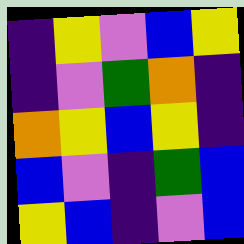[["indigo", "yellow", "violet", "blue", "yellow"], ["indigo", "violet", "green", "orange", "indigo"], ["orange", "yellow", "blue", "yellow", "indigo"], ["blue", "violet", "indigo", "green", "blue"], ["yellow", "blue", "indigo", "violet", "blue"]]